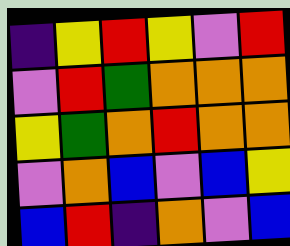[["indigo", "yellow", "red", "yellow", "violet", "red"], ["violet", "red", "green", "orange", "orange", "orange"], ["yellow", "green", "orange", "red", "orange", "orange"], ["violet", "orange", "blue", "violet", "blue", "yellow"], ["blue", "red", "indigo", "orange", "violet", "blue"]]